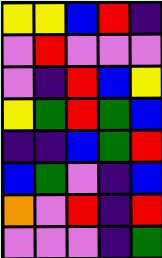[["yellow", "yellow", "blue", "red", "indigo"], ["violet", "red", "violet", "violet", "violet"], ["violet", "indigo", "red", "blue", "yellow"], ["yellow", "green", "red", "green", "blue"], ["indigo", "indigo", "blue", "green", "red"], ["blue", "green", "violet", "indigo", "blue"], ["orange", "violet", "red", "indigo", "red"], ["violet", "violet", "violet", "indigo", "green"]]